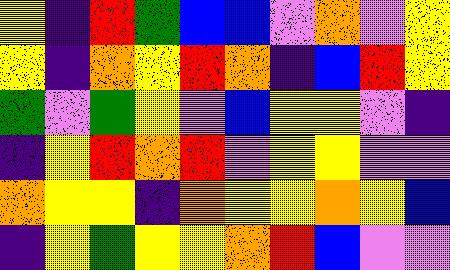[["yellow", "indigo", "red", "green", "blue", "blue", "violet", "orange", "violet", "yellow"], ["yellow", "indigo", "orange", "yellow", "red", "orange", "indigo", "blue", "red", "yellow"], ["green", "violet", "green", "yellow", "violet", "blue", "yellow", "yellow", "violet", "indigo"], ["indigo", "yellow", "red", "orange", "red", "violet", "yellow", "yellow", "violet", "violet"], ["orange", "yellow", "yellow", "indigo", "orange", "yellow", "yellow", "orange", "yellow", "blue"], ["indigo", "yellow", "green", "yellow", "yellow", "orange", "red", "blue", "violet", "violet"]]